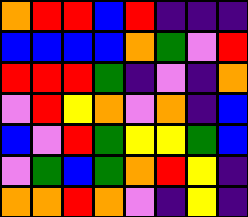[["orange", "red", "red", "blue", "red", "indigo", "indigo", "indigo"], ["blue", "blue", "blue", "blue", "orange", "green", "violet", "red"], ["red", "red", "red", "green", "indigo", "violet", "indigo", "orange"], ["violet", "red", "yellow", "orange", "violet", "orange", "indigo", "blue"], ["blue", "violet", "red", "green", "yellow", "yellow", "green", "blue"], ["violet", "green", "blue", "green", "orange", "red", "yellow", "indigo"], ["orange", "orange", "red", "orange", "violet", "indigo", "yellow", "indigo"]]